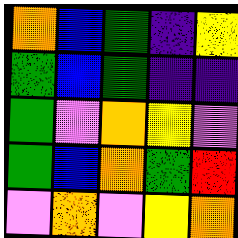[["orange", "blue", "green", "indigo", "yellow"], ["green", "blue", "green", "indigo", "indigo"], ["green", "violet", "orange", "yellow", "violet"], ["green", "blue", "orange", "green", "red"], ["violet", "orange", "violet", "yellow", "orange"]]